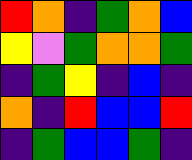[["red", "orange", "indigo", "green", "orange", "blue"], ["yellow", "violet", "green", "orange", "orange", "green"], ["indigo", "green", "yellow", "indigo", "blue", "indigo"], ["orange", "indigo", "red", "blue", "blue", "red"], ["indigo", "green", "blue", "blue", "green", "indigo"]]